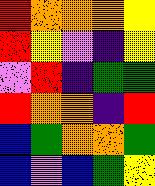[["red", "orange", "orange", "orange", "yellow"], ["red", "yellow", "violet", "indigo", "yellow"], ["violet", "red", "indigo", "green", "green"], ["red", "orange", "orange", "indigo", "red"], ["blue", "green", "orange", "orange", "green"], ["blue", "violet", "blue", "green", "yellow"]]